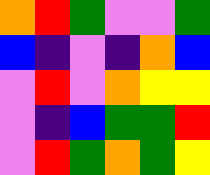[["orange", "red", "green", "violet", "violet", "green"], ["blue", "indigo", "violet", "indigo", "orange", "blue"], ["violet", "red", "violet", "orange", "yellow", "yellow"], ["violet", "indigo", "blue", "green", "green", "red"], ["violet", "red", "green", "orange", "green", "yellow"]]